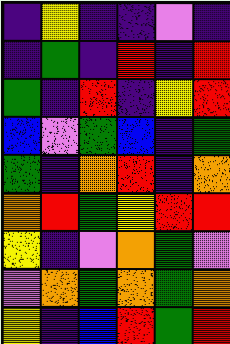[["indigo", "yellow", "indigo", "indigo", "violet", "indigo"], ["indigo", "green", "indigo", "red", "indigo", "red"], ["green", "indigo", "red", "indigo", "yellow", "red"], ["blue", "violet", "green", "blue", "indigo", "green"], ["green", "indigo", "orange", "red", "indigo", "orange"], ["orange", "red", "green", "yellow", "red", "red"], ["yellow", "indigo", "violet", "orange", "green", "violet"], ["violet", "orange", "green", "orange", "green", "orange"], ["yellow", "indigo", "blue", "red", "green", "red"]]